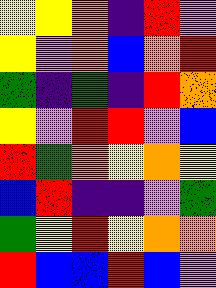[["yellow", "yellow", "orange", "indigo", "red", "violet"], ["yellow", "violet", "orange", "blue", "orange", "red"], ["green", "indigo", "green", "indigo", "red", "orange"], ["yellow", "violet", "red", "red", "violet", "blue"], ["red", "green", "orange", "yellow", "orange", "yellow"], ["blue", "red", "indigo", "indigo", "violet", "green"], ["green", "yellow", "red", "yellow", "orange", "orange"], ["red", "blue", "blue", "red", "blue", "violet"]]